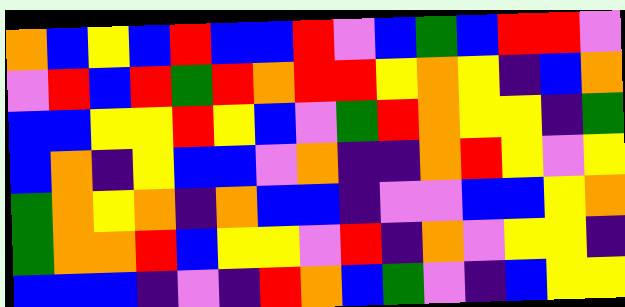[["orange", "blue", "yellow", "blue", "red", "blue", "blue", "red", "violet", "blue", "green", "blue", "red", "red", "violet"], ["violet", "red", "blue", "red", "green", "red", "orange", "red", "red", "yellow", "orange", "yellow", "indigo", "blue", "orange"], ["blue", "blue", "yellow", "yellow", "red", "yellow", "blue", "violet", "green", "red", "orange", "yellow", "yellow", "indigo", "green"], ["blue", "orange", "indigo", "yellow", "blue", "blue", "violet", "orange", "indigo", "indigo", "orange", "red", "yellow", "violet", "yellow"], ["green", "orange", "yellow", "orange", "indigo", "orange", "blue", "blue", "indigo", "violet", "violet", "blue", "blue", "yellow", "orange"], ["green", "orange", "orange", "red", "blue", "yellow", "yellow", "violet", "red", "indigo", "orange", "violet", "yellow", "yellow", "indigo"], ["blue", "blue", "blue", "indigo", "violet", "indigo", "red", "orange", "blue", "green", "violet", "indigo", "blue", "yellow", "yellow"]]